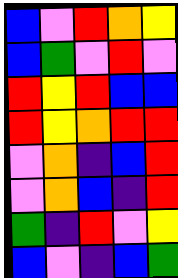[["blue", "violet", "red", "orange", "yellow"], ["blue", "green", "violet", "red", "violet"], ["red", "yellow", "red", "blue", "blue"], ["red", "yellow", "orange", "red", "red"], ["violet", "orange", "indigo", "blue", "red"], ["violet", "orange", "blue", "indigo", "red"], ["green", "indigo", "red", "violet", "yellow"], ["blue", "violet", "indigo", "blue", "green"]]